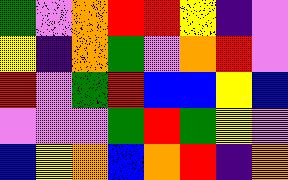[["green", "violet", "orange", "red", "red", "yellow", "indigo", "violet"], ["yellow", "indigo", "orange", "green", "violet", "orange", "red", "violet"], ["red", "violet", "green", "red", "blue", "blue", "yellow", "blue"], ["violet", "violet", "violet", "green", "red", "green", "yellow", "violet"], ["blue", "yellow", "orange", "blue", "orange", "red", "indigo", "orange"]]